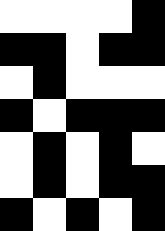[["white", "white", "white", "white", "black"], ["black", "black", "white", "black", "black"], ["white", "black", "white", "white", "white"], ["black", "white", "black", "black", "black"], ["white", "black", "white", "black", "white"], ["white", "black", "white", "black", "black"], ["black", "white", "black", "white", "black"]]